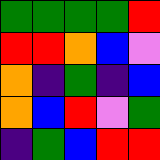[["green", "green", "green", "green", "red"], ["red", "red", "orange", "blue", "violet"], ["orange", "indigo", "green", "indigo", "blue"], ["orange", "blue", "red", "violet", "green"], ["indigo", "green", "blue", "red", "red"]]